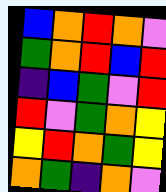[["blue", "orange", "red", "orange", "violet"], ["green", "orange", "red", "blue", "red"], ["indigo", "blue", "green", "violet", "red"], ["red", "violet", "green", "orange", "yellow"], ["yellow", "red", "orange", "green", "yellow"], ["orange", "green", "indigo", "orange", "violet"]]